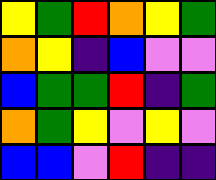[["yellow", "green", "red", "orange", "yellow", "green"], ["orange", "yellow", "indigo", "blue", "violet", "violet"], ["blue", "green", "green", "red", "indigo", "green"], ["orange", "green", "yellow", "violet", "yellow", "violet"], ["blue", "blue", "violet", "red", "indigo", "indigo"]]